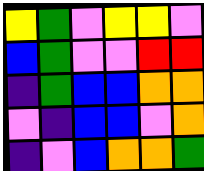[["yellow", "green", "violet", "yellow", "yellow", "violet"], ["blue", "green", "violet", "violet", "red", "red"], ["indigo", "green", "blue", "blue", "orange", "orange"], ["violet", "indigo", "blue", "blue", "violet", "orange"], ["indigo", "violet", "blue", "orange", "orange", "green"]]